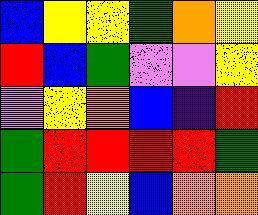[["blue", "yellow", "yellow", "green", "orange", "yellow"], ["red", "blue", "green", "violet", "violet", "yellow"], ["violet", "yellow", "orange", "blue", "indigo", "red"], ["green", "red", "red", "red", "red", "green"], ["green", "red", "yellow", "blue", "orange", "orange"]]